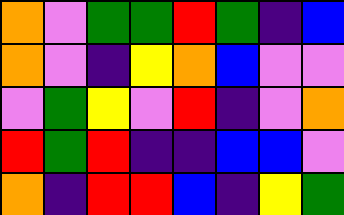[["orange", "violet", "green", "green", "red", "green", "indigo", "blue"], ["orange", "violet", "indigo", "yellow", "orange", "blue", "violet", "violet"], ["violet", "green", "yellow", "violet", "red", "indigo", "violet", "orange"], ["red", "green", "red", "indigo", "indigo", "blue", "blue", "violet"], ["orange", "indigo", "red", "red", "blue", "indigo", "yellow", "green"]]